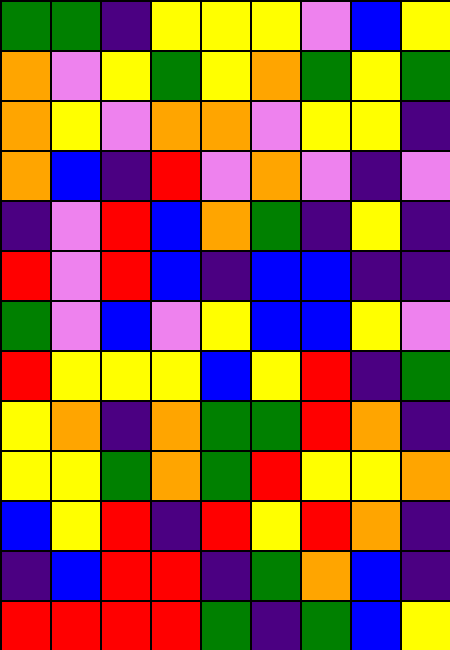[["green", "green", "indigo", "yellow", "yellow", "yellow", "violet", "blue", "yellow"], ["orange", "violet", "yellow", "green", "yellow", "orange", "green", "yellow", "green"], ["orange", "yellow", "violet", "orange", "orange", "violet", "yellow", "yellow", "indigo"], ["orange", "blue", "indigo", "red", "violet", "orange", "violet", "indigo", "violet"], ["indigo", "violet", "red", "blue", "orange", "green", "indigo", "yellow", "indigo"], ["red", "violet", "red", "blue", "indigo", "blue", "blue", "indigo", "indigo"], ["green", "violet", "blue", "violet", "yellow", "blue", "blue", "yellow", "violet"], ["red", "yellow", "yellow", "yellow", "blue", "yellow", "red", "indigo", "green"], ["yellow", "orange", "indigo", "orange", "green", "green", "red", "orange", "indigo"], ["yellow", "yellow", "green", "orange", "green", "red", "yellow", "yellow", "orange"], ["blue", "yellow", "red", "indigo", "red", "yellow", "red", "orange", "indigo"], ["indigo", "blue", "red", "red", "indigo", "green", "orange", "blue", "indigo"], ["red", "red", "red", "red", "green", "indigo", "green", "blue", "yellow"]]